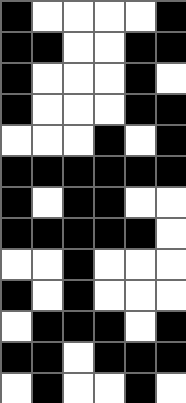[["black", "white", "white", "white", "white", "black"], ["black", "black", "white", "white", "black", "black"], ["black", "white", "white", "white", "black", "white"], ["black", "white", "white", "white", "black", "black"], ["white", "white", "white", "black", "white", "black"], ["black", "black", "black", "black", "black", "black"], ["black", "white", "black", "black", "white", "white"], ["black", "black", "black", "black", "black", "white"], ["white", "white", "black", "white", "white", "white"], ["black", "white", "black", "white", "white", "white"], ["white", "black", "black", "black", "white", "black"], ["black", "black", "white", "black", "black", "black"], ["white", "black", "white", "white", "black", "white"]]